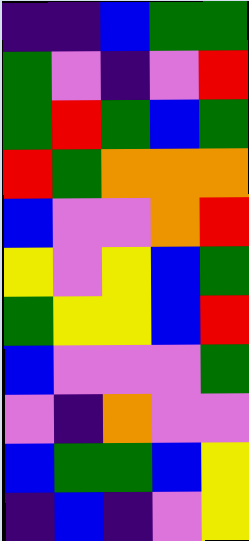[["indigo", "indigo", "blue", "green", "green"], ["green", "violet", "indigo", "violet", "red"], ["green", "red", "green", "blue", "green"], ["red", "green", "orange", "orange", "orange"], ["blue", "violet", "violet", "orange", "red"], ["yellow", "violet", "yellow", "blue", "green"], ["green", "yellow", "yellow", "blue", "red"], ["blue", "violet", "violet", "violet", "green"], ["violet", "indigo", "orange", "violet", "violet"], ["blue", "green", "green", "blue", "yellow"], ["indigo", "blue", "indigo", "violet", "yellow"]]